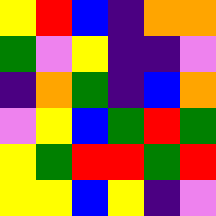[["yellow", "red", "blue", "indigo", "orange", "orange"], ["green", "violet", "yellow", "indigo", "indigo", "violet"], ["indigo", "orange", "green", "indigo", "blue", "orange"], ["violet", "yellow", "blue", "green", "red", "green"], ["yellow", "green", "red", "red", "green", "red"], ["yellow", "yellow", "blue", "yellow", "indigo", "violet"]]